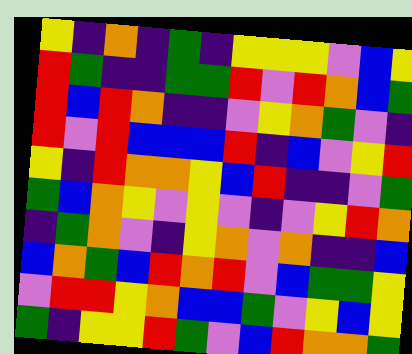[["yellow", "indigo", "orange", "indigo", "green", "indigo", "yellow", "yellow", "yellow", "violet", "blue", "yellow"], ["red", "green", "indigo", "indigo", "green", "green", "red", "violet", "red", "orange", "blue", "green"], ["red", "blue", "red", "orange", "indigo", "indigo", "violet", "yellow", "orange", "green", "violet", "indigo"], ["red", "violet", "red", "blue", "blue", "blue", "red", "indigo", "blue", "violet", "yellow", "red"], ["yellow", "indigo", "red", "orange", "orange", "yellow", "blue", "red", "indigo", "indigo", "violet", "green"], ["green", "blue", "orange", "yellow", "violet", "yellow", "violet", "indigo", "violet", "yellow", "red", "orange"], ["indigo", "green", "orange", "violet", "indigo", "yellow", "orange", "violet", "orange", "indigo", "indigo", "blue"], ["blue", "orange", "green", "blue", "red", "orange", "red", "violet", "blue", "green", "green", "yellow"], ["violet", "red", "red", "yellow", "orange", "blue", "blue", "green", "violet", "yellow", "blue", "yellow"], ["green", "indigo", "yellow", "yellow", "red", "green", "violet", "blue", "red", "orange", "orange", "green"]]